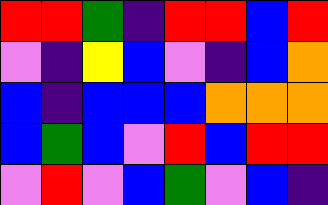[["red", "red", "green", "indigo", "red", "red", "blue", "red"], ["violet", "indigo", "yellow", "blue", "violet", "indigo", "blue", "orange"], ["blue", "indigo", "blue", "blue", "blue", "orange", "orange", "orange"], ["blue", "green", "blue", "violet", "red", "blue", "red", "red"], ["violet", "red", "violet", "blue", "green", "violet", "blue", "indigo"]]